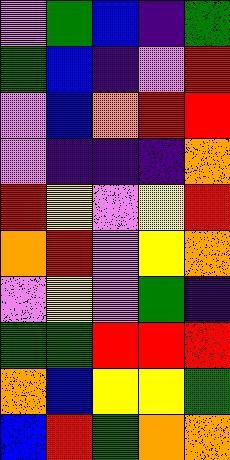[["violet", "green", "blue", "indigo", "green"], ["green", "blue", "indigo", "violet", "red"], ["violet", "blue", "orange", "red", "red"], ["violet", "indigo", "indigo", "indigo", "orange"], ["red", "yellow", "violet", "yellow", "red"], ["orange", "red", "violet", "yellow", "orange"], ["violet", "yellow", "violet", "green", "indigo"], ["green", "green", "red", "red", "red"], ["orange", "blue", "yellow", "yellow", "green"], ["blue", "red", "green", "orange", "orange"]]